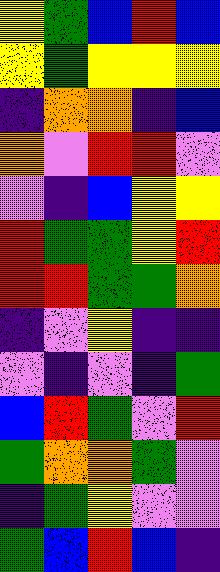[["yellow", "green", "blue", "red", "blue"], ["yellow", "green", "yellow", "yellow", "yellow"], ["indigo", "orange", "orange", "indigo", "blue"], ["orange", "violet", "red", "red", "violet"], ["violet", "indigo", "blue", "yellow", "yellow"], ["red", "green", "green", "yellow", "red"], ["red", "red", "green", "green", "orange"], ["indigo", "violet", "yellow", "indigo", "indigo"], ["violet", "indigo", "violet", "indigo", "green"], ["blue", "red", "green", "violet", "red"], ["green", "orange", "orange", "green", "violet"], ["indigo", "green", "yellow", "violet", "violet"], ["green", "blue", "red", "blue", "indigo"]]